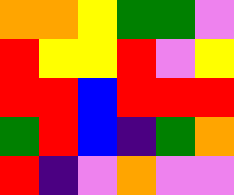[["orange", "orange", "yellow", "green", "green", "violet"], ["red", "yellow", "yellow", "red", "violet", "yellow"], ["red", "red", "blue", "red", "red", "red"], ["green", "red", "blue", "indigo", "green", "orange"], ["red", "indigo", "violet", "orange", "violet", "violet"]]